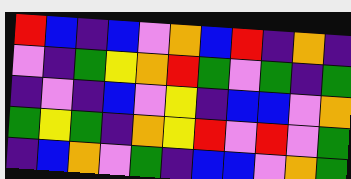[["red", "blue", "indigo", "blue", "violet", "orange", "blue", "red", "indigo", "orange", "indigo"], ["violet", "indigo", "green", "yellow", "orange", "red", "green", "violet", "green", "indigo", "green"], ["indigo", "violet", "indigo", "blue", "violet", "yellow", "indigo", "blue", "blue", "violet", "orange"], ["green", "yellow", "green", "indigo", "orange", "yellow", "red", "violet", "red", "violet", "green"], ["indigo", "blue", "orange", "violet", "green", "indigo", "blue", "blue", "violet", "orange", "green"]]